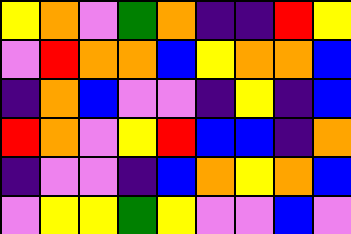[["yellow", "orange", "violet", "green", "orange", "indigo", "indigo", "red", "yellow"], ["violet", "red", "orange", "orange", "blue", "yellow", "orange", "orange", "blue"], ["indigo", "orange", "blue", "violet", "violet", "indigo", "yellow", "indigo", "blue"], ["red", "orange", "violet", "yellow", "red", "blue", "blue", "indigo", "orange"], ["indigo", "violet", "violet", "indigo", "blue", "orange", "yellow", "orange", "blue"], ["violet", "yellow", "yellow", "green", "yellow", "violet", "violet", "blue", "violet"]]